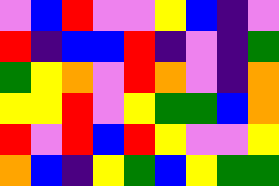[["violet", "blue", "red", "violet", "violet", "yellow", "blue", "indigo", "violet"], ["red", "indigo", "blue", "blue", "red", "indigo", "violet", "indigo", "green"], ["green", "yellow", "orange", "violet", "red", "orange", "violet", "indigo", "orange"], ["yellow", "yellow", "red", "violet", "yellow", "green", "green", "blue", "orange"], ["red", "violet", "red", "blue", "red", "yellow", "violet", "violet", "yellow"], ["orange", "blue", "indigo", "yellow", "green", "blue", "yellow", "green", "green"]]